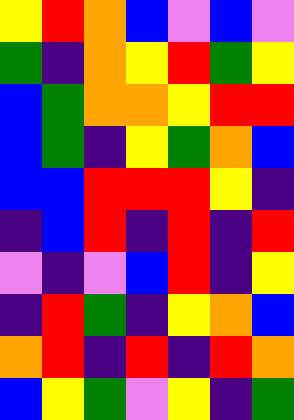[["yellow", "red", "orange", "blue", "violet", "blue", "violet"], ["green", "indigo", "orange", "yellow", "red", "green", "yellow"], ["blue", "green", "orange", "orange", "yellow", "red", "red"], ["blue", "green", "indigo", "yellow", "green", "orange", "blue"], ["blue", "blue", "red", "red", "red", "yellow", "indigo"], ["indigo", "blue", "red", "indigo", "red", "indigo", "red"], ["violet", "indigo", "violet", "blue", "red", "indigo", "yellow"], ["indigo", "red", "green", "indigo", "yellow", "orange", "blue"], ["orange", "red", "indigo", "red", "indigo", "red", "orange"], ["blue", "yellow", "green", "violet", "yellow", "indigo", "green"]]